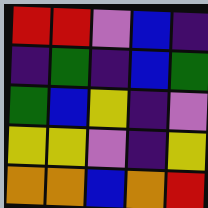[["red", "red", "violet", "blue", "indigo"], ["indigo", "green", "indigo", "blue", "green"], ["green", "blue", "yellow", "indigo", "violet"], ["yellow", "yellow", "violet", "indigo", "yellow"], ["orange", "orange", "blue", "orange", "red"]]